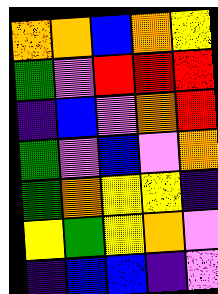[["orange", "orange", "blue", "orange", "yellow"], ["green", "violet", "red", "red", "red"], ["indigo", "blue", "violet", "orange", "red"], ["green", "violet", "blue", "violet", "orange"], ["green", "orange", "yellow", "yellow", "indigo"], ["yellow", "green", "yellow", "orange", "violet"], ["indigo", "blue", "blue", "indigo", "violet"]]